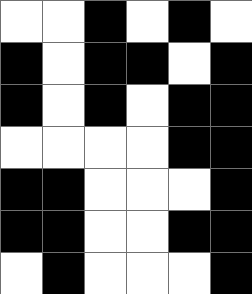[["white", "white", "black", "white", "black", "white"], ["black", "white", "black", "black", "white", "black"], ["black", "white", "black", "white", "black", "black"], ["white", "white", "white", "white", "black", "black"], ["black", "black", "white", "white", "white", "black"], ["black", "black", "white", "white", "black", "black"], ["white", "black", "white", "white", "white", "black"]]